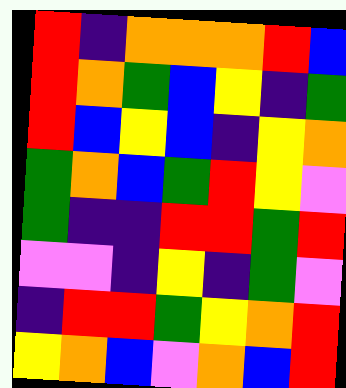[["red", "indigo", "orange", "orange", "orange", "red", "blue"], ["red", "orange", "green", "blue", "yellow", "indigo", "green"], ["red", "blue", "yellow", "blue", "indigo", "yellow", "orange"], ["green", "orange", "blue", "green", "red", "yellow", "violet"], ["green", "indigo", "indigo", "red", "red", "green", "red"], ["violet", "violet", "indigo", "yellow", "indigo", "green", "violet"], ["indigo", "red", "red", "green", "yellow", "orange", "red"], ["yellow", "orange", "blue", "violet", "orange", "blue", "red"]]